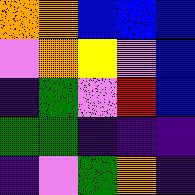[["orange", "orange", "blue", "blue", "blue"], ["violet", "orange", "yellow", "violet", "blue"], ["indigo", "green", "violet", "red", "blue"], ["green", "green", "indigo", "indigo", "indigo"], ["indigo", "violet", "green", "orange", "indigo"]]